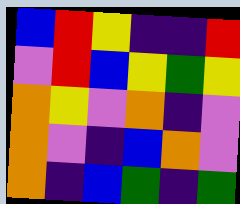[["blue", "red", "yellow", "indigo", "indigo", "red"], ["violet", "red", "blue", "yellow", "green", "yellow"], ["orange", "yellow", "violet", "orange", "indigo", "violet"], ["orange", "violet", "indigo", "blue", "orange", "violet"], ["orange", "indigo", "blue", "green", "indigo", "green"]]